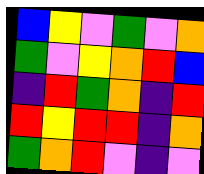[["blue", "yellow", "violet", "green", "violet", "orange"], ["green", "violet", "yellow", "orange", "red", "blue"], ["indigo", "red", "green", "orange", "indigo", "red"], ["red", "yellow", "red", "red", "indigo", "orange"], ["green", "orange", "red", "violet", "indigo", "violet"]]